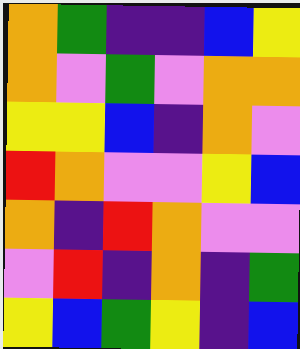[["orange", "green", "indigo", "indigo", "blue", "yellow"], ["orange", "violet", "green", "violet", "orange", "orange"], ["yellow", "yellow", "blue", "indigo", "orange", "violet"], ["red", "orange", "violet", "violet", "yellow", "blue"], ["orange", "indigo", "red", "orange", "violet", "violet"], ["violet", "red", "indigo", "orange", "indigo", "green"], ["yellow", "blue", "green", "yellow", "indigo", "blue"]]